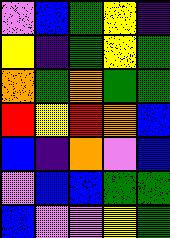[["violet", "blue", "green", "yellow", "indigo"], ["yellow", "indigo", "green", "yellow", "green"], ["orange", "green", "orange", "green", "green"], ["red", "yellow", "red", "orange", "blue"], ["blue", "indigo", "orange", "violet", "blue"], ["violet", "blue", "blue", "green", "green"], ["blue", "violet", "violet", "yellow", "green"]]